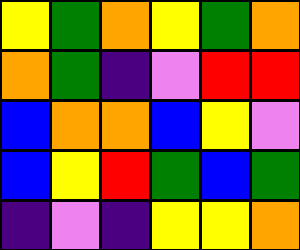[["yellow", "green", "orange", "yellow", "green", "orange"], ["orange", "green", "indigo", "violet", "red", "red"], ["blue", "orange", "orange", "blue", "yellow", "violet"], ["blue", "yellow", "red", "green", "blue", "green"], ["indigo", "violet", "indigo", "yellow", "yellow", "orange"]]